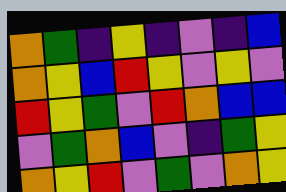[["orange", "green", "indigo", "yellow", "indigo", "violet", "indigo", "blue"], ["orange", "yellow", "blue", "red", "yellow", "violet", "yellow", "violet"], ["red", "yellow", "green", "violet", "red", "orange", "blue", "blue"], ["violet", "green", "orange", "blue", "violet", "indigo", "green", "yellow"], ["orange", "yellow", "red", "violet", "green", "violet", "orange", "yellow"]]